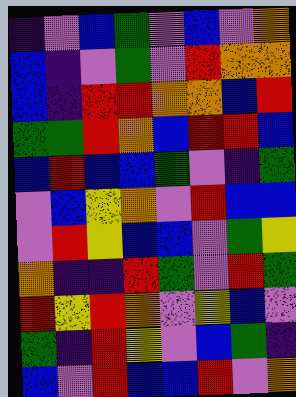[["indigo", "violet", "blue", "green", "violet", "blue", "violet", "orange"], ["blue", "indigo", "violet", "green", "violet", "red", "orange", "orange"], ["blue", "indigo", "red", "red", "orange", "orange", "blue", "red"], ["green", "green", "red", "orange", "blue", "red", "red", "blue"], ["blue", "red", "blue", "blue", "green", "violet", "indigo", "green"], ["violet", "blue", "yellow", "orange", "violet", "red", "blue", "blue"], ["violet", "red", "yellow", "blue", "blue", "violet", "green", "yellow"], ["orange", "indigo", "indigo", "red", "green", "violet", "red", "green"], ["red", "yellow", "red", "orange", "violet", "yellow", "blue", "violet"], ["green", "indigo", "red", "yellow", "violet", "blue", "green", "indigo"], ["blue", "violet", "red", "blue", "blue", "red", "violet", "orange"]]